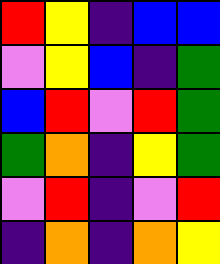[["red", "yellow", "indigo", "blue", "blue"], ["violet", "yellow", "blue", "indigo", "green"], ["blue", "red", "violet", "red", "green"], ["green", "orange", "indigo", "yellow", "green"], ["violet", "red", "indigo", "violet", "red"], ["indigo", "orange", "indigo", "orange", "yellow"]]